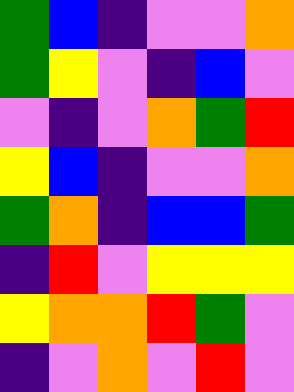[["green", "blue", "indigo", "violet", "violet", "orange"], ["green", "yellow", "violet", "indigo", "blue", "violet"], ["violet", "indigo", "violet", "orange", "green", "red"], ["yellow", "blue", "indigo", "violet", "violet", "orange"], ["green", "orange", "indigo", "blue", "blue", "green"], ["indigo", "red", "violet", "yellow", "yellow", "yellow"], ["yellow", "orange", "orange", "red", "green", "violet"], ["indigo", "violet", "orange", "violet", "red", "violet"]]